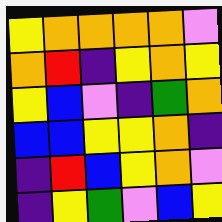[["yellow", "orange", "orange", "orange", "orange", "violet"], ["orange", "red", "indigo", "yellow", "orange", "yellow"], ["yellow", "blue", "violet", "indigo", "green", "orange"], ["blue", "blue", "yellow", "yellow", "orange", "indigo"], ["indigo", "red", "blue", "yellow", "orange", "violet"], ["indigo", "yellow", "green", "violet", "blue", "yellow"]]